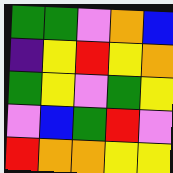[["green", "green", "violet", "orange", "blue"], ["indigo", "yellow", "red", "yellow", "orange"], ["green", "yellow", "violet", "green", "yellow"], ["violet", "blue", "green", "red", "violet"], ["red", "orange", "orange", "yellow", "yellow"]]